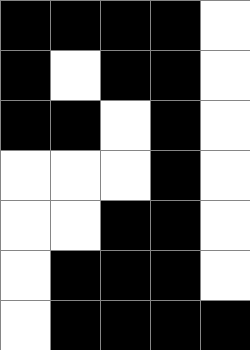[["black", "black", "black", "black", "white"], ["black", "white", "black", "black", "white"], ["black", "black", "white", "black", "white"], ["white", "white", "white", "black", "white"], ["white", "white", "black", "black", "white"], ["white", "black", "black", "black", "white"], ["white", "black", "black", "black", "black"]]